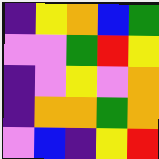[["indigo", "yellow", "orange", "blue", "green"], ["violet", "violet", "green", "red", "yellow"], ["indigo", "violet", "yellow", "violet", "orange"], ["indigo", "orange", "orange", "green", "orange"], ["violet", "blue", "indigo", "yellow", "red"]]